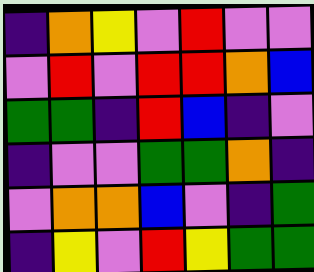[["indigo", "orange", "yellow", "violet", "red", "violet", "violet"], ["violet", "red", "violet", "red", "red", "orange", "blue"], ["green", "green", "indigo", "red", "blue", "indigo", "violet"], ["indigo", "violet", "violet", "green", "green", "orange", "indigo"], ["violet", "orange", "orange", "blue", "violet", "indigo", "green"], ["indigo", "yellow", "violet", "red", "yellow", "green", "green"]]